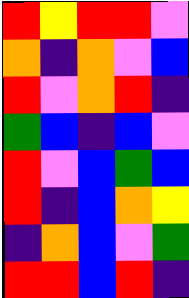[["red", "yellow", "red", "red", "violet"], ["orange", "indigo", "orange", "violet", "blue"], ["red", "violet", "orange", "red", "indigo"], ["green", "blue", "indigo", "blue", "violet"], ["red", "violet", "blue", "green", "blue"], ["red", "indigo", "blue", "orange", "yellow"], ["indigo", "orange", "blue", "violet", "green"], ["red", "red", "blue", "red", "indigo"]]